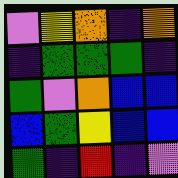[["violet", "yellow", "orange", "indigo", "orange"], ["indigo", "green", "green", "green", "indigo"], ["green", "violet", "orange", "blue", "blue"], ["blue", "green", "yellow", "blue", "blue"], ["green", "indigo", "red", "indigo", "violet"]]